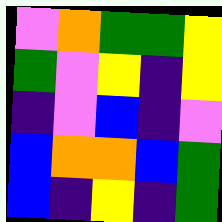[["violet", "orange", "green", "green", "yellow"], ["green", "violet", "yellow", "indigo", "yellow"], ["indigo", "violet", "blue", "indigo", "violet"], ["blue", "orange", "orange", "blue", "green"], ["blue", "indigo", "yellow", "indigo", "green"]]